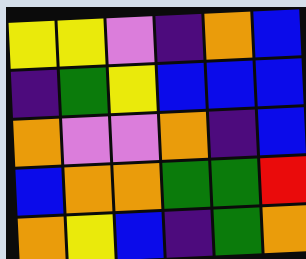[["yellow", "yellow", "violet", "indigo", "orange", "blue"], ["indigo", "green", "yellow", "blue", "blue", "blue"], ["orange", "violet", "violet", "orange", "indigo", "blue"], ["blue", "orange", "orange", "green", "green", "red"], ["orange", "yellow", "blue", "indigo", "green", "orange"]]